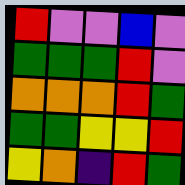[["red", "violet", "violet", "blue", "violet"], ["green", "green", "green", "red", "violet"], ["orange", "orange", "orange", "red", "green"], ["green", "green", "yellow", "yellow", "red"], ["yellow", "orange", "indigo", "red", "green"]]